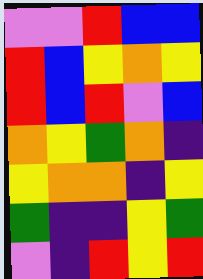[["violet", "violet", "red", "blue", "blue"], ["red", "blue", "yellow", "orange", "yellow"], ["red", "blue", "red", "violet", "blue"], ["orange", "yellow", "green", "orange", "indigo"], ["yellow", "orange", "orange", "indigo", "yellow"], ["green", "indigo", "indigo", "yellow", "green"], ["violet", "indigo", "red", "yellow", "red"]]